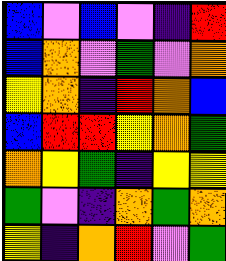[["blue", "violet", "blue", "violet", "indigo", "red"], ["blue", "orange", "violet", "green", "violet", "orange"], ["yellow", "orange", "indigo", "red", "orange", "blue"], ["blue", "red", "red", "yellow", "orange", "green"], ["orange", "yellow", "green", "indigo", "yellow", "yellow"], ["green", "violet", "indigo", "orange", "green", "orange"], ["yellow", "indigo", "orange", "red", "violet", "green"]]